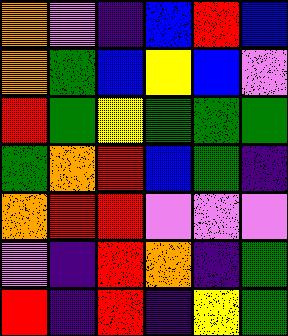[["orange", "violet", "indigo", "blue", "red", "blue"], ["orange", "green", "blue", "yellow", "blue", "violet"], ["red", "green", "yellow", "green", "green", "green"], ["green", "orange", "red", "blue", "green", "indigo"], ["orange", "red", "red", "violet", "violet", "violet"], ["violet", "indigo", "red", "orange", "indigo", "green"], ["red", "indigo", "red", "indigo", "yellow", "green"]]